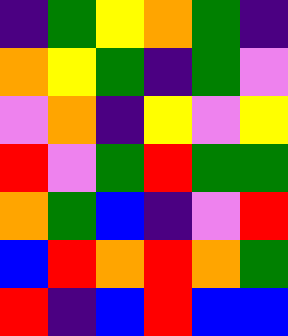[["indigo", "green", "yellow", "orange", "green", "indigo"], ["orange", "yellow", "green", "indigo", "green", "violet"], ["violet", "orange", "indigo", "yellow", "violet", "yellow"], ["red", "violet", "green", "red", "green", "green"], ["orange", "green", "blue", "indigo", "violet", "red"], ["blue", "red", "orange", "red", "orange", "green"], ["red", "indigo", "blue", "red", "blue", "blue"]]